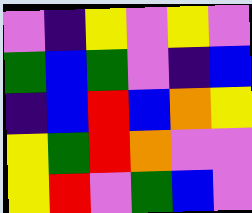[["violet", "indigo", "yellow", "violet", "yellow", "violet"], ["green", "blue", "green", "violet", "indigo", "blue"], ["indigo", "blue", "red", "blue", "orange", "yellow"], ["yellow", "green", "red", "orange", "violet", "violet"], ["yellow", "red", "violet", "green", "blue", "violet"]]